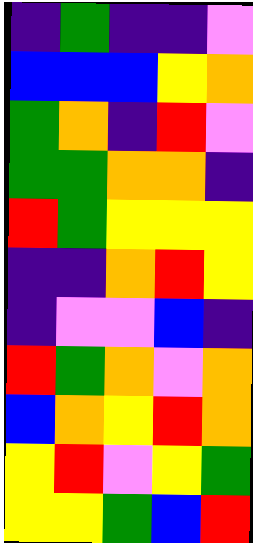[["indigo", "green", "indigo", "indigo", "violet"], ["blue", "blue", "blue", "yellow", "orange"], ["green", "orange", "indigo", "red", "violet"], ["green", "green", "orange", "orange", "indigo"], ["red", "green", "yellow", "yellow", "yellow"], ["indigo", "indigo", "orange", "red", "yellow"], ["indigo", "violet", "violet", "blue", "indigo"], ["red", "green", "orange", "violet", "orange"], ["blue", "orange", "yellow", "red", "orange"], ["yellow", "red", "violet", "yellow", "green"], ["yellow", "yellow", "green", "blue", "red"]]